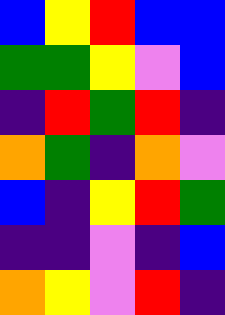[["blue", "yellow", "red", "blue", "blue"], ["green", "green", "yellow", "violet", "blue"], ["indigo", "red", "green", "red", "indigo"], ["orange", "green", "indigo", "orange", "violet"], ["blue", "indigo", "yellow", "red", "green"], ["indigo", "indigo", "violet", "indigo", "blue"], ["orange", "yellow", "violet", "red", "indigo"]]